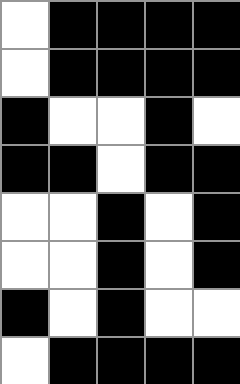[["white", "black", "black", "black", "black"], ["white", "black", "black", "black", "black"], ["black", "white", "white", "black", "white"], ["black", "black", "white", "black", "black"], ["white", "white", "black", "white", "black"], ["white", "white", "black", "white", "black"], ["black", "white", "black", "white", "white"], ["white", "black", "black", "black", "black"]]